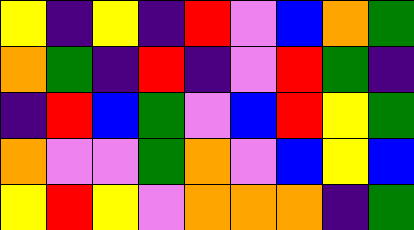[["yellow", "indigo", "yellow", "indigo", "red", "violet", "blue", "orange", "green"], ["orange", "green", "indigo", "red", "indigo", "violet", "red", "green", "indigo"], ["indigo", "red", "blue", "green", "violet", "blue", "red", "yellow", "green"], ["orange", "violet", "violet", "green", "orange", "violet", "blue", "yellow", "blue"], ["yellow", "red", "yellow", "violet", "orange", "orange", "orange", "indigo", "green"]]